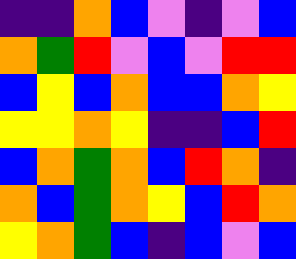[["indigo", "indigo", "orange", "blue", "violet", "indigo", "violet", "blue"], ["orange", "green", "red", "violet", "blue", "violet", "red", "red"], ["blue", "yellow", "blue", "orange", "blue", "blue", "orange", "yellow"], ["yellow", "yellow", "orange", "yellow", "indigo", "indigo", "blue", "red"], ["blue", "orange", "green", "orange", "blue", "red", "orange", "indigo"], ["orange", "blue", "green", "orange", "yellow", "blue", "red", "orange"], ["yellow", "orange", "green", "blue", "indigo", "blue", "violet", "blue"]]